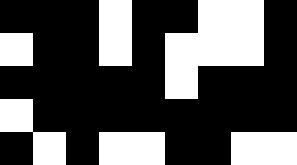[["black", "black", "black", "white", "black", "black", "white", "white", "black"], ["white", "black", "black", "white", "black", "white", "white", "white", "black"], ["black", "black", "black", "black", "black", "white", "black", "black", "black"], ["white", "black", "black", "black", "black", "black", "black", "black", "black"], ["black", "white", "black", "white", "white", "black", "black", "white", "white"]]